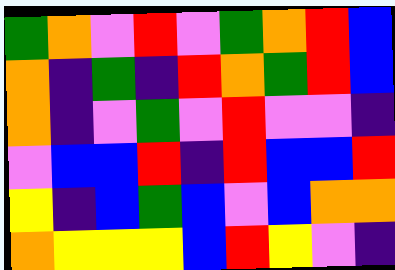[["green", "orange", "violet", "red", "violet", "green", "orange", "red", "blue"], ["orange", "indigo", "green", "indigo", "red", "orange", "green", "red", "blue"], ["orange", "indigo", "violet", "green", "violet", "red", "violet", "violet", "indigo"], ["violet", "blue", "blue", "red", "indigo", "red", "blue", "blue", "red"], ["yellow", "indigo", "blue", "green", "blue", "violet", "blue", "orange", "orange"], ["orange", "yellow", "yellow", "yellow", "blue", "red", "yellow", "violet", "indigo"]]